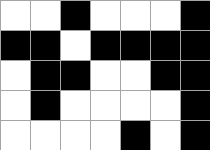[["white", "white", "black", "white", "white", "white", "black"], ["black", "black", "white", "black", "black", "black", "black"], ["white", "black", "black", "white", "white", "black", "black"], ["white", "black", "white", "white", "white", "white", "black"], ["white", "white", "white", "white", "black", "white", "black"]]